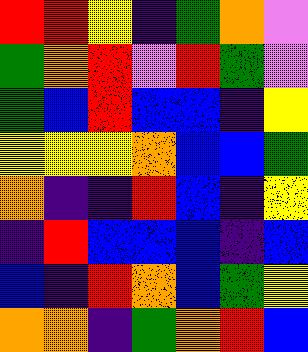[["red", "red", "yellow", "indigo", "green", "orange", "violet"], ["green", "orange", "red", "violet", "red", "green", "violet"], ["green", "blue", "red", "blue", "blue", "indigo", "yellow"], ["yellow", "yellow", "yellow", "orange", "blue", "blue", "green"], ["orange", "indigo", "indigo", "red", "blue", "indigo", "yellow"], ["indigo", "red", "blue", "blue", "blue", "indigo", "blue"], ["blue", "indigo", "red", "orange", "blue", "green", "yellow"], ["orange", "orange", "indigo", "green", "orange", "red", "blue"]]